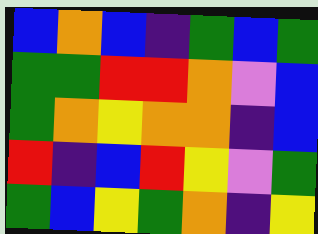[["blue", "orange", "blue", "indigo", "green", "blue", "green"], ["green", "green", "red", "red", "orange", "violet", "blue"], ["green", "orange", "yellow", "orange", "orange", "indigo", "blue"], ["red", "indigo", "blue", "red", "yellow", "violet", "green"], ["green", "blue", "yellow", "green", "orange", "indigo", "yellow"]]